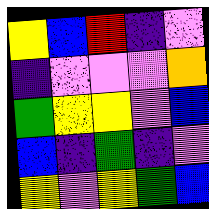[["yellow", "blue", "red", "indigo", "violet"], ["indigo", "violet", "violet", "violet", "orange"], ["green", "yellow", "yellow", "violet", "blue"], ["blue", "indigo", "green", "indigo", "violet"], ["yellow", "violet", "yellow", "green", "blue"]]